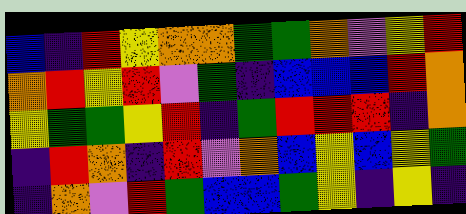[["blue", "indigo", "red", "yellow", "orange", "orange", "green", "green", "orange", "violet", "yellow", "red"], ["orange", "red", "yellow", "red", "violet", "green", "indigo", "blue", "blue", "blue", "red", "orange"], ["yellow", "green", "green", "yellow", "red", "indigo", "green", "red", "red", "red", "indigo", "orange"], ["indigo", "red", "orange", "indigo", "red", "violet", "orange", "blue", "yellow", "blue", "yellow", "green"], ["indigo", "orange", "violet", "red", "green", "blue", "blue", "green", "yellow", "indigo", "yellow", "indigo"]]